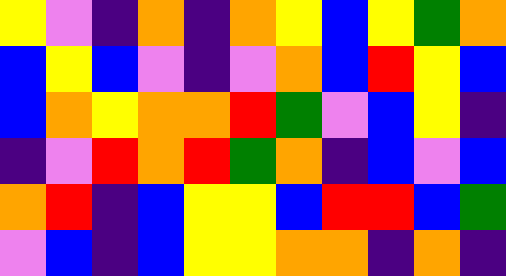[["yellow", "violet", "indigo", "orange", "indigo", "orange", "yellow", "blue", "yellow", "green", "orange"], ["blue", "yellow", "blue", "violet", "indigo", "violet", "orange", "blue", "red", "yellow", "blue"], ["blue", "orange", "yellow", "orange", "orange", "red", "green", "violet", "blue", "yellow", "indigo"], ["indigo", "violet", "red", "orange", "red", "green", "orange", "indigo", "blue", "violet", "blue"], ["orange", "red", "indigo", "blue", "yellow", "yellow", "blue", "red", "red", "blue", "green"], ["violet", "blue", "indigo", "blue", "yellow", "yellow", "orange", "orange", "indigo", "orange", "indigo"]]